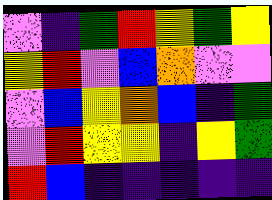[["violet", "indigo", "green", "red", "yellow", "green", "yellow"], ["yellow", "red", "violet", "blue", "orange", "violet", "violet"], ["violet", "blue", "yellow", "orange", "blue", "indigo", "green"], ["violet", "red", "yellow", "yellow", "indigo", "yellow", "green"], ["red", "blue", "indigo", "indigo", "indigo", "indigo", "indigo"]]